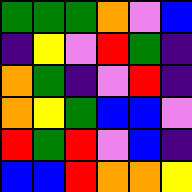[["green", "green", "green", "orange", "violet", "blue"], ["indigo", "yellow", "violet", "red", "green", "indigo"], ["orange", "green", "indigo", "violet", "red", "indigo"], ["orange", "yellow", "green", "blue", "blue", "violet"], ["red", "green", "red", "violet", "blue", "indigo"], ["blue", "blue", "red", "orange", "orange", "yellow"]]